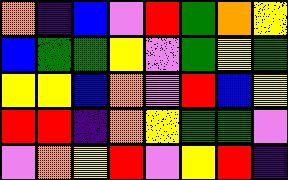[["orange", "indigo", "blue", "violet", "red", "green", "orange", "yellow"], ["blue", "green", "green", "yellow", "violet", "green", "yellow", "green"], ["yellow", "yellow", "blue", "orange", "violet", "red", "blue", "yellow"], ["red", "red", "indigo", "orange", "yellow", "green", "green", "violet"], ["violet", "orange", "yellow", "red", "violet", "yellow", "red", "indigo"]]